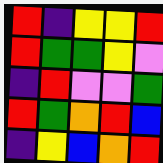[["red", "indigo", "yellow", "yellow", "red"], ["red", "green", "green", "yellow", "violet"], ["indigo", "red", "violet", "violet", "green"], ["red", "green", "orange", "red", "blue"], ["indigo", "yellow", "blue", "orange", "red"]]